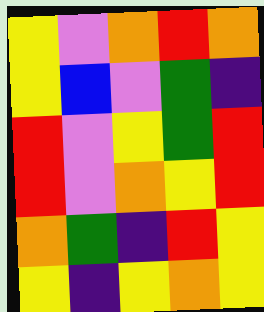[["yellow", "violet", "orange", "red", "orange"], ["yellow", "blue", "violet", "green", "indigo"], ["red", "violet", "yellow", "green", "red"], ["red", "violet", "orange", "yellow", "red"], ["orange", "green", "indigo", "red", "yellow"], ["yellow", "indigo", "yellow", "orange", "yellow"]]